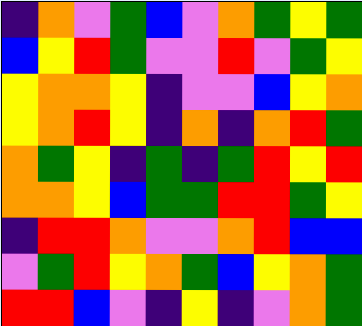[["indigo", "orange", "violet", "green", "blue", "violet", "orange", "green", "yellow", "green"], ["blue", "yellow", "red", "green", "violet", "violet", "red", "violet", "green", "yellow"], ["yellow", "orange", "orange", "yellow", "indigo", "violet", "violet", "blue", "yellow", "orange"], ["yellow", "orange", "red", "yellow", "indigo", "orange", "indigo", "orange", "red", "green"], ["orange", "green", "yellow", "indigo", "green", "indigo", "green", "red", "yellow", "red"], ["orange", "orange", "yellow", "blue", "green", "green", "red", "red", "green", "yellow"], ["indigo", "red", "red", "orange", "violet", "violet", "orange", "red", "blue", "blue"], ["violet", "green", "red", "yellow", "orange", "green", "blue", "yellow", "orange", "green"], ["red", "red", "blue", "violet", "indigo", "yellow", "indigo", "violet", "orange", "green"]]